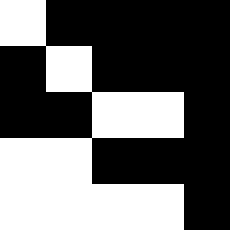[["white", "black", "black", "black", "black"], ["black", "white", "black", "black", "black"], ["black", "black", "white", "white", "black"], ["white", "white", "black", "black", "black"], ["white", "white", "white", "white", "black"]]